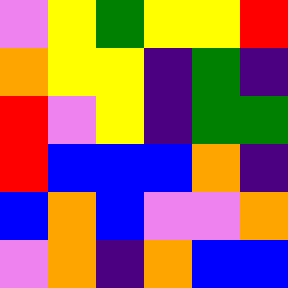[["violet", "yellow", "green", "yellow", "yellow", "red"], ["orange", "yellow", "yellow", "indigo", "green", "indigo"], ["red", "violet", "yellow", "indigo", "green", "green"], ["red", "blue", "blue", "blue", "orange", "indigo"], ["blue", "orange", "blue", "violet", "violet", "orange"], ["violet", "orange", "indigo", "orange", "blue", "blue"]]